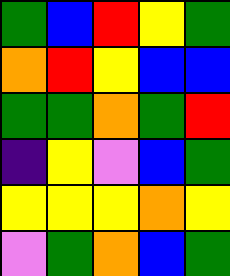[["green", "blue", "red", "yellow", "green"], ["orange", "red", "yellow", "blue", "blue"], ["green", "green", "orange", "green", "red"], ["indigo", "yellow", "violet", "blue", "green"], ["yellow", "yellow", "yellow", "orange", "yellow"], ["violet", "green", "orange", "blue", "green"]]